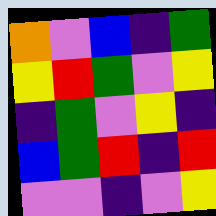[["orange", "violet", "blue", "indigo", "green"], ["yellow", "red", "green", "violet", "yellow"], ["indigo", "green", "violet", "yellow", "indigo"], ["blue", "green", "red", "indigo", "red"], ["violet", "violet", "indigo", "violet", "yellow"]]